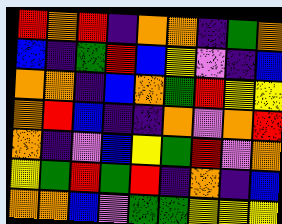[["red", "orange", "red", "indigo", "orange", "orange", "indigo", "green", "orange"], ["blue", "indigo", "green", "red", "blue", "yellow", "violet", "indigo", "blue"], ["orange", "orange", "indigo", "blue", "orange", "green", "red", "yellow", "yellow"], ["orange", "red", "blue", "indigo", "indigo", "orange", "violet", "orange", "red"], ["orange", "indigo", "violet", "blue", "yellow", "green", "red", "violet", "orange"], ["yellow", "green", "red", "green", "red", "indigo", "orange", "indigo", "blue"], ["orange", "orange", "blue", "violet", "green", "green", "yellow", "yellow", "yellow"]]